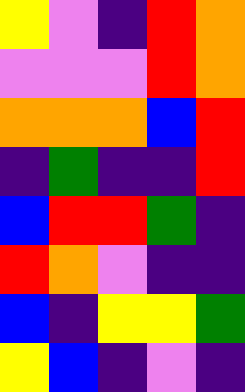[["yellow", "violet", "indigo", "red", "orange"], ["violet", "violet", "violet", "red", "orange"], ["orange", "orange", "orange", "blue", "red"], ["indigo", "green", "indigo", "indigo", "red"], ["blue", "red", "red", "green", "indigo"], ["red", "orange", "violet", "indigo", "indigo"], ["blue", "indigo", "yellow", "yellow", "green"], ["yellow", "blue", "indigo", "violet", "indigo"]]